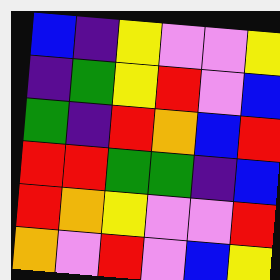[["blue", "indigo", "yellow", "violet", "violet", "yellow"], ["indigo", "green", "yellow", "red", "violet", "blue"], ["green", "indigo", "red", "orange", "blue", "red"], ["red", "red", "green", "green", "indigo", "blue"], ["red", "orange", "yellow", "violet", "violet", "red"], ["orange", "violet", "red", "violet", "blue", "yellow"]]